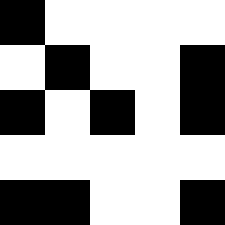[["black", "white", "white", "white", "white"], ["white", "black", "white", "white", "black"], ["black", "white", "black", "white", "black"], ["white", "white", "white", "white", "white"], ["black", "black", "white", "white", "black"]]